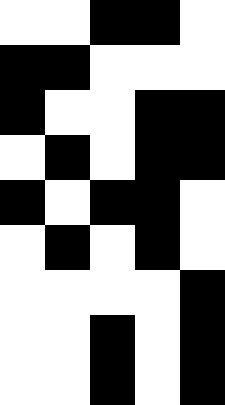[["white", "white", "black", "black", "white"], ["black", "black", "white", "white", "white"], ["black", "white", "white", "black", "black"], ["white", "black", "white", "black", "black"], ["black", "white", "black", "black", "white"], ["white", "black", "white", "black", "white"], ["white", "white", "white", "white", "black"], ["white", "white", "black", "white", "black"], ["white", "white", "black", "white", "black"]]